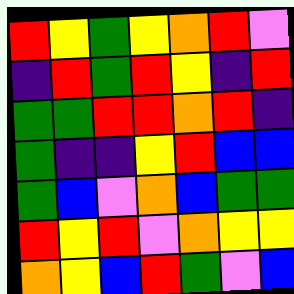[["red", "yellow", "green", "yellow", "orange", "red", "violet"], ["indigo", "red", "green", "red", "yellow", "indigo", "red"], ["green", "green", "red", "red", "orange", "red", "indigo"], ["green", "indigo", "indigo", "yellow", "red", "blue", "blue"], ["green", "blue", "violet", "orange", "blue", "green", "green"], ["red", "yellow", "red", "violet", "orange", "yellow", "yellow"], ["orange", "yellow", "blue", "red", "green", "violet", "blue"]]